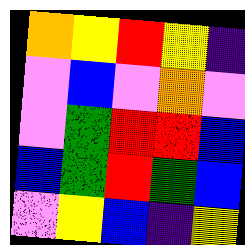[["orange", "yellow", "red", "yellow", "indigo"], ["violet", "blue", "violet", "orange", "violet"], ["violet", "green", "red", "red", "blue"], ["blue", "green", "red", "green", "blue"], ["violet", "yellow", "blue", "indigo", "yellow"]]